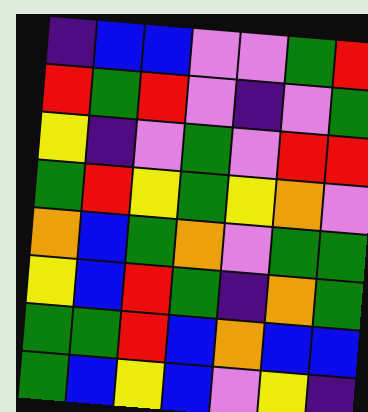[["indigo", "blue", "blue", "violet", "violet", "green", "red"], ["red", "green", "red", "violet", "indigo", "violet", "green"], ["yellow", "indigo", "violet", "green", "violet", "red", "red"], ["green", "red", "yellow", "green", "yellow", "orange", "violet"], ["orange", "blue", "green", "orange", "violet", "green", "green"], ["yellow", "blue", "red", "green", "indigo", "orange", "green"], ["green", "green", "red", "blue", "orange", "blue", "blue"], ["green", "blue", "yellow", "blue", "violet", "yellow", "indigo"]]